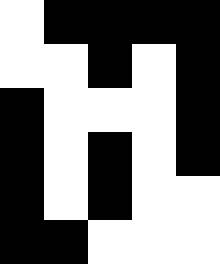[["white", "black", "black", "black", "black"], ["white", "white", "black", "white", "black"], ["black", "white", "white", "white", "black"], ["black", "white", "black", "white", "black"], ["black", "white", "black", "white", "white"], ["black", "black", "white", "white", "white"]]